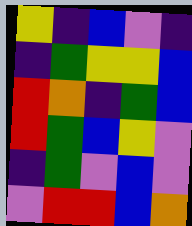[["yellow", "indigo", "blue", "violet", "indigo"], ["indigo", "green", "yellow", "yellow", "blue"], ["red", "orange", "indigo", "green", "blue"], ["red", "green", "blue", "yellow", "violet"], ["indigo", "green", "violet", "blue", "violet"], ["violet", "red", "red", "blue", "orange"]]